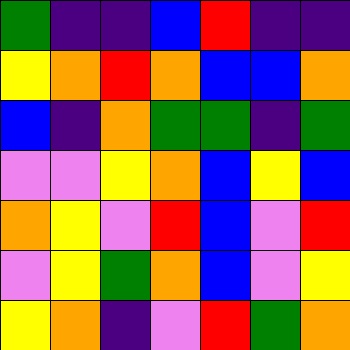[["green", "indigo", "indigo", "blue", "red", "indigo", "indigo"], ["yellow", "orange", "red", "orange", "blue", "blue", "orange"], ["blue", "indigo", "orange", "green", "green", "indigo", "green"], ["violet", "violet", "yellow", "orange", "blue", "yellow", "blue"], ["orange", "yellow", "violet", "red", "blue", "violet", "red"], ["violet", "yellow", "green", "orange", "blue", "violet", "yellow"], ["yellow", "orange", "indigo", "violet", "red", "green", "orange"]]